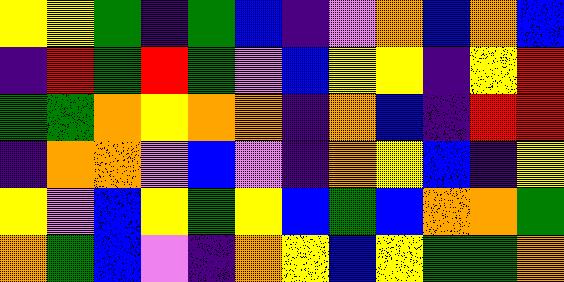[["yellow", "yellow", "green", "indigo", "green", "blue", "indigo", "violet", "orange", "blue", "orange", "blue"], ["indigo", "red", "green", "red", "green", "violet", "blue", "yellow", "yellow", "indigo", "yellow", "red"], ["green", "green", "orange", "yellow", "orange", "orange", "indigo", "orange", "blue", "indigo", "red", "red"], ["indigo", "orange", "orange", "violet", "blue", "violet", "indigo", "orange", "yellow", "blue", "indigo", "yellow"], ["yellow", "violet", "blue", "yellow", "green", "yellow", "blue", "green", "blue", "orange", "orange", "green"], ["orange", "green", "blue", "violet", "indigo", "orange", "yellow", "blue", "yellow", "green", "green", "orange"]]